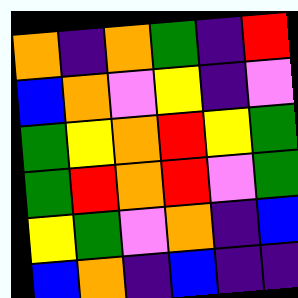[["orange", "indigo", "orange", "green", "indigo", "red"], ["blue", "orange", "violet", "yellow", "indigo", "violet"], ["green", "yellow", "orange", "red", "yellow", "green"], ["green", "red", "orange", "red", "violet", "green"], ["yellow", "green", "violet", "orange", "indigo", "blue"], ["blue", "orange", "indigo", "blue", "indigo", "indigo"]]